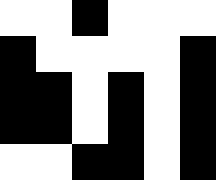[["white", "white", "black", "white", "white", "white"], ["black", "white", "white", "white", "white", "black"], ["black", "black", "white", "black", "white", "black"], ["black", "black", "white", "black", "white", "black"], ["white", "white", "black", "black", "white", "black"]]